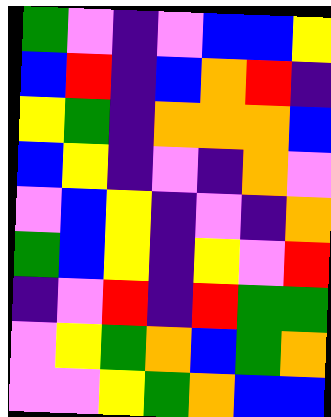[["green", "violet", "indigo", "violet", "blue", "blue", "yellow"], ["blue", "red", "indigo", "blue", "orange", "red", "indigo"], ["yellow", "green", "indigo", "orange", "orange", "orange", "blue"], ["blue", "yellow", "indigo", "violet", "indigo", "orange", "violet"], ["violet", "blue", "yellow", "indigo", "violet", "indigo", "orange"], ["green", "blue", "yellow", "indigo", "yellow", "violet", "red"], ["indigo", "violet", "red", "indigo", "red", "green", "green"], ["violet", "yellow", "green", "orange", "blue", "green", "orange"], ["violet", "violet", "yellow", "green", "orange", "blue", "blue"]]